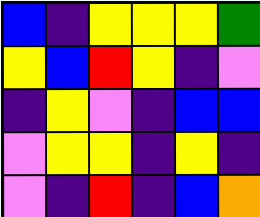[["blue", "indigo", "yellow", "yellow", "yellow", "green"], ["yellow", "blue", "red", "yellow", "indigo", "violet"], ["indigo", "yellow", "violet", "indigo", "blue", "blue"], ["violet", "yellow", "yellow", "indigo", "yellow", "indigo"], ["violet", "indigo", "red", "indigo", "blue", "orange"]]